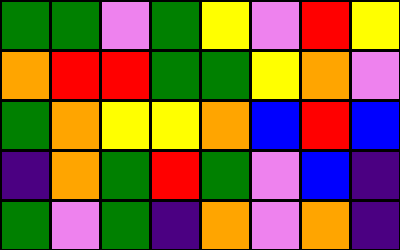[["green", "green", "violet", "green", "yellow", "violet", "red", "yellow"], ["orange", "red", "red", "green", "green", "yellow", "orange", "violet"], ["green", "orange", "yellow", "yellow", "orange", "blue", "red", "blue"], ["indigo", "orange", "green", "red", "green", "violet", "blue", "indigo"], ["green", "violet", "green", "indigo", "orange", "violet", "orange", "indigo"]]